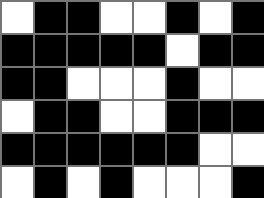[["white", "black", "black", "white", "white", "black", "white", "black"], ["black", "black", "black", "black", "black", "white", "black", "black"], ["black", "black", "white", "white", "white", "black", "white", "white"], ["white", "black", "black", "white", "white", "black", "black", "black"], ["black", "black", "black", "black", "black", "black", "white", "white"], ["white", "black", "white", "black", "white", "white", "white", "black"]]